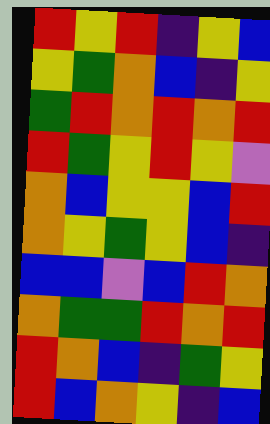[["red", "yellow", "red", "indigo", "yellow", "blue"], ["yellow", "green", "orange", "blue", "indigo", "yellow"], ["green", "red", "orange", "red", "orange", "red"], ["red", "green", "yellow", "red", "yellow", "violet"], ["orange", "blue", "yellow", "yellow", "blue", "red"], ["orange", "yellow", "green", "yellow", "blue", "indigo"], ["blue", "blue", "violet", "blue", "red", "orange"], ["orange", "green", "green", "red", "orange", "red"], ["red", "orange", "blue", "indigo", "green", "yellow"], ["red", "blue", "orange", "yellow", "indigo", "blue"]]